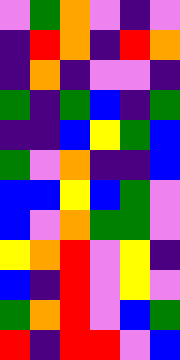[["violet", "green", "orange", "violet", "indigo", "violet"], ["indigo", "red", "orange", "indigo", "red", "orange"], ["indigo", "orange", "indigo", "violet", "violet", "indigo"], ["green", "indigo", "green", "blue", "indigo", "green"], ["indigo", "indigo", "blue", "yellow", "green", "blue"], ["green", "violet", "orange", "indigo", "indigo", "blue"], ["blue", "blue", "yellow", "blue", "green", "violet"], ["blue", "violet", "orange", "green", "green", "violet"], ["yellow", "orange", "red", "violet", "yellow", "indigo"], ["blue", "indigo", "red", "violet", "yellow", "violet"], ["green", "orange", "red", "violet", "blue", "green"], ["red", "indigo", "red", "red", "violet", "blue"]]